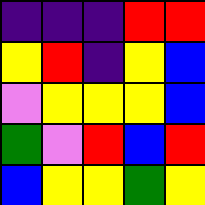[["indigo", "indigo", "indigo", "red", "red"], ["yellow", "red", "indigo", "yellow", "blue"], ["violet", "yellow", "yellow", "yellow", "blue"], ["green", "violet", "red", "blue", "red"], ["blue", "yellow", "yellow", "green", "yellow"]]